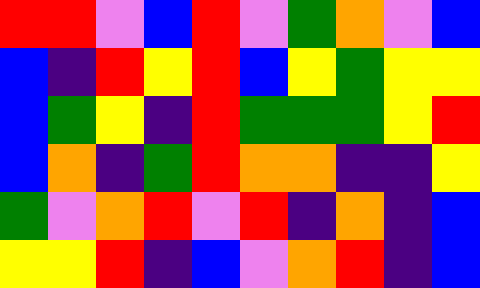[["red", "red", "violet", "blue", "red", "violet", "green", "orange", "violet", "blue"], ["blue", "indigo", "red", "yellow", "red", "blue", "yellow", "green", "yellow", "yellow"], ["blue", "green", "yellow", "indigo", "red", "green", "green", "green", "yellow", "red"], ["blue", "orange", "indigo", "green", "red", "orange", "orange", "indigo", "indigo", "yellow"], ["green", "violet", "orange", "red", "violet", "red", "indigo", "orange", "indigo", "blue"], ["yellow", "yellow", "red", "indigo", "blue", "violet", "orange", "red", "indigo", "blue"]]